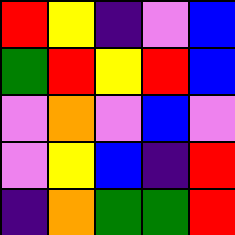[["red", "yellow", "indigo", "violet", "blue"], ["green", "red", "yellow", "red", "blue"], ["violet", "orange", "violet", "blue", "violet"], ["violet", "yellow", "blue", "indigo", "red"], ["indigo", "orange", "green", "green", "red"]]